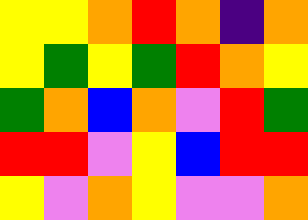[["yellow", "yellow", "orange", "red", "orange", "indigo", "orange"], ["yellow", "green", "yellow", "green", "red", "orange", "yellow"], ["green", "orange", "blue", "orange", "violet", "red", "green"], ["red", "red", "violet", "yellow", "blue", "red", "red"], ["yellow", "violet", "orange", "yellow", "violet", "violet", "orange"]]